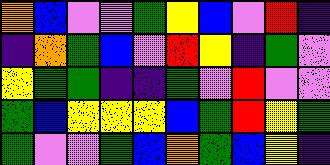[["orange", "blue", "violet", "violet", "green", "yellow", "blue", "violet", "red", "indigo"], ["indigo", "orange", "green", "blue", "violet", "red", "yellow", "indigo", "green", "violet"], ["yellow", "green", "green", "indigo", "indigo", "green", "violet", "red", "violet", "violet"], ["green", "blue", "yellow", "yellow", "yellow", "blue", "green", "red", "yellow", "green"], ["green", "violet", "violet", "green", "blue", "orange", "green", "blue", "yellow", "indigo"]]